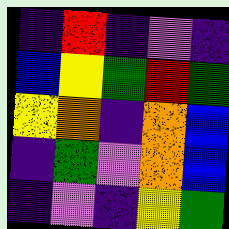[["indigo", "red", "indigo", "violet", "indigo"], ["blue", "yellow", "green", "red", "green"], ["yellow", "orange", "indigo", "orange", "blue"], ["indigo", "green", "violet", "orange", "blue"], ["indigo", "violet", "indigo", "yellow", "green"]]